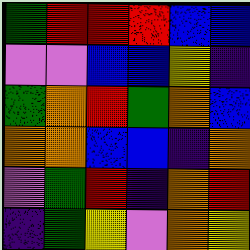[["green", "red", "red", "red", "blue", "blue"], ["violet", "violet", "blue", "blue", "yellow", "indigo"], ["green", "orange", "red", "green", "orange", "blue"], ["orange", "orange", "blue", "blue", "indigo", "orange"], ["violet", "green", "red", "indigo", "orange", "red"], ["indigo", "green", "yellow", "violet", "orange", "yellow"]]